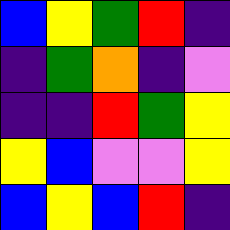[["blue", "yellow", "green", "red", "indigo"], ["indigo", "green", "orange", "indigo", "violet"], ["indigo", "indigo", "red", "green", "yellow"], ["yellow", "blue", "violet", "violet", "yellow"], ["blue", "yellow", "blue", "red", "indigo"]]